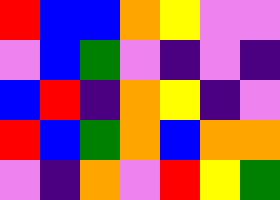[["red", "blue", "blue", "orange", "yellow", "violet", "violet"], ["violet", "blue", "green", "violet", "indigo", "violet", "indigo"], ["blue", "red", "indigo", "orange", "yellow", "indigo", "violet"], ["red", "blue", "green", "orange", "blue", "orange", "orange"], ["violet", "indigo", "orange", "violet", "red", "yellow", "green"]]